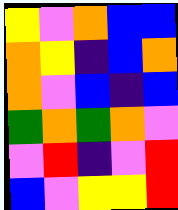[["yellow", "violet", "orange", "blue", "blue"], ["orange", "yellow", "indigo", "blue", "orange"], ["orange", "violet", "blue", "indigo", "blue"], ["green", "orange", "green", "orange", "violet"], ["violet", "red", "indigo", "violet", "red"], ["blue", "violet", "yellow", "yellow", "red"]]